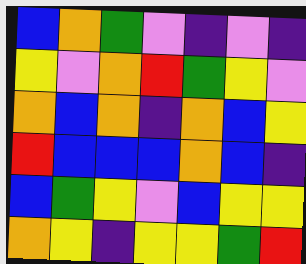[["blue", "orange", "green", "violet", "indigo", "violet", "indigo"], ["yellow", "violet", "orange", "red", "green", "yellow", "violet"], ["orange", "blue", "orange", "indigo", "orange", "blue", "yellow"], ["red", "blue", "blue", "blue", "orange", "blue", "indigo"], ["blue", "green", "yellow", "violet", "blue", "yellow", "yellow"], ["orange", "yellow", "indigo", "yellow", "yellow", "green", "red"]]